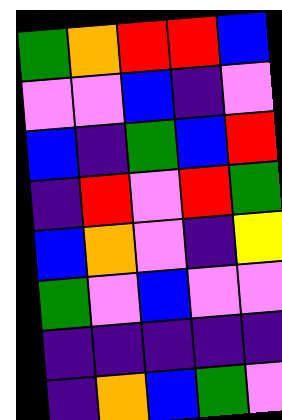[["green", "orange", "red", "red", "blue"], ["violet", "violet", "blue", "indigo", "violet"], ["blue", "indigo", "green", "blue", "red"], ["indigo", "red", "violet", "red", "green"], ["blue", "orange", "violet", "indigo", "yellow"], ["green", "violet", "blue", "violet", "violet"], ["indigo", "indigo", "indigo", "indigo", "indigo"], ["indigo", "orange", "blue", "green", "violet"]]